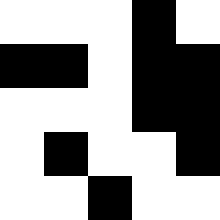[["white", "white", "white", "black", "white"], ["black", "black", "white", "black", "black"], ["white", "white", "white", "black", "black"], ["white", "black", "white", "white", "black"], ["white", "white", "black", "white", "white"]]